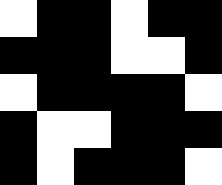[["white", "black", "black", "white", "black", "black"], ["black", "black", "black", "white", "white", "black"], ["white", "black", "black", "black", "black", "white"], ["black", "white", "white", "black", "black", "black"], ["black", "white", "black", "black", "black", "white"]]